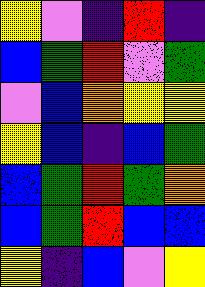[["yellow", "violet", "indigo", "red", "indigo"], ["blue", "green", "red", "violet", "green"], ["violet", "blue", "orange", "yellow", "yellow"], ["yellow", "blue", "indigo", "blue", "green"], ["blue", "green", "red", "green", "orange"], ["blue", "green", "red", "blue", "blue"], ["yellow", "indigo", "blue", "violet", "yellow"]]